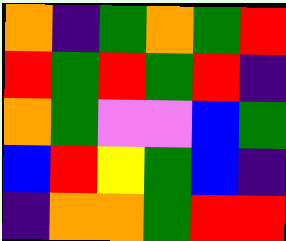[["orange", "indigo", "green", "orange", "green", "red"], ["red", "green", "red", "green", "red", "indigo"], ["orange", "green", "violet", "violet", "blue", "green"], ["blue", "red", "yellow", "green", "blue", "indigo"], ["indigo", "orange", "orange", "green", "red", "red"]]